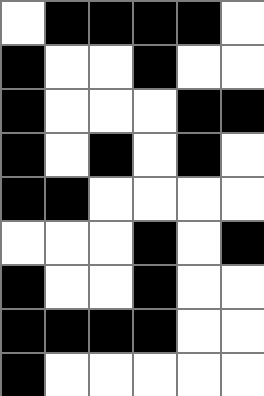[["white", "black", "black", "black", "black", "white"], ["black", "white", "white", "black", "white", "white"], ["black", "white", "white", "white", "black", "black"], ["black", "white", "black", "white", "black", "white"], ["black", "black", "white", "white", "white", "white"], ["white", "white", "white", "black", "white", "black"], ["black", "white", "white", "black", "white", "white"], ["black", "black", "black", "black", "white", "white"], ["black", "white", "white", "white", "white", "white"]]